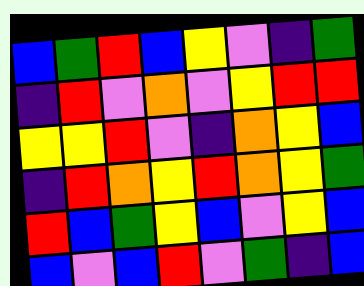[["blue", "green", "red", "blue", "yellow", "violet", "indigo", "green"], ["indigo", "red", "violet", "orange", "violet", "yellow", "red", "red"], ["yellow", "yellow", "red", "violet", "indigo", "orange", "yellow", "blue"], ["indigo", "red", "orange", "yellow", "red", "orange", "yellow", "green"], ["red", "blue", "green", "yellow", "blue", "violet", "yellow", "blue"], ["blue", "violet", "blue", "red", "violet", "green", "indigo", "blue"]]